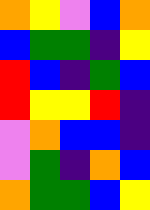[["orange", "yellow", "violet", "blue", "orange"], ["blue", "green", "green", "indigo", "yellow"], ["red", "blue", "indigo", "green", "blue"], ["red", "yellow", "yellow", "red", "indigo"], ["violet", "orange", "blue", "blue", "indigo"], ["violet", "green", "indigo", "orange", "blue"], ["orange", "green", "green", "blue", "yellow"]]